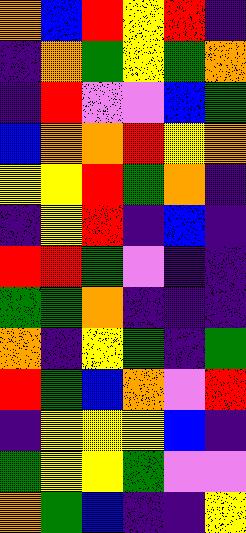[["orange", "blue", "red", "yellow", "red", "indigo"], ["indigo", "orange", "green", "yellow", "green", "orange"], ["indigo", "red", "violet", "violet", "blue", "green"], ["blue", "orange", "orange", "red", "yellow", "orange"], ["yellow", "yellow", "red", "green", "orange", "indigo"], ["indigo", "yellow", "red", "indigo", "blue", "indigo"], ["red", "red", "green", "violet", "indigo", "indigo"], ["green", "green", "orange", "indigo", "indigo", "indigo"], ["orange", "indigo", "yellow", "green", "indigo", "green"], ["red", "green", "blue", "orange", "violet", "red"], ["indigo", "yellow", "yellow", "yellow", "blue", "indigo"], ["green", "yellow", "yellow", "green", "violet", "violet"], ["orange", "green", "blue", "indigo", "indigo", "yellow"]]